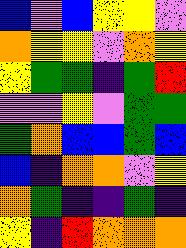[["blue", "violet", "blue", "yellow", "yellow", "violet"], ["orange", "yellow", "yellow", "violet", "orange", "yellow"], ["yellow", "green", "green", "indigo", "green", "red"], ["violet", "violet", "yellow", "violet", "green", "green"], ["green", "orange", "blue", "blue", "green", "blue"], ["blue", "indigo", "orange", "orange", "violet", "yellow"], ["orange", "green", "indigo", "indigo", "green", "indigo"], ["yellow", "indigo", "red", "orange", "orange", "orange"]]